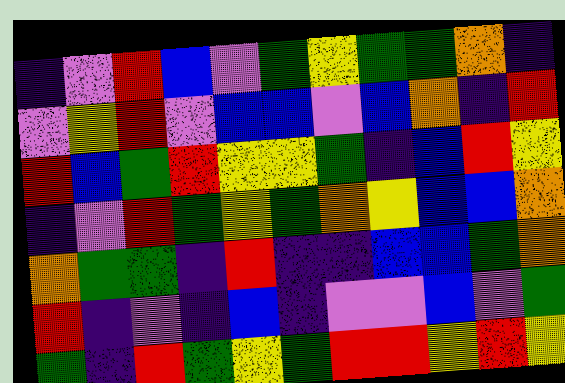[["indigo", "violet", "red", "blue", "violet", "green", "yellow", "green", "green", "orange", "indigo"], ["violet", "yellow", "red", "violet", "blue", "blue", "violet", "blue", "orange", "indigo", "red"], ["red", "blue", "green", "red", "yellow", "yellow", "green", "indigo", "blue", "red", "yellow"], ["indigo", "violet", "red", "green", "yellow", "green", "orange", "yellow", "blue", "blue", "orange"], ["orange", "green", "green", "indigo", "red", "indigo", "indigo", "blue", "blue", "green", "orange"], ["red", "indigo", "violet", "indigo", "blue", "indigo", "violet", "violet", "blue", "violet", "green"], ["green", "indigo", "red", "green", "yellow", "green", "red", "red", "yellow", "red", "yellow"]]